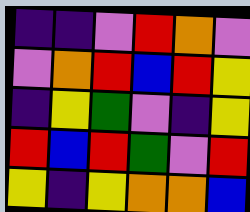[["indigo", "indigo", "violet", "red", "orange", "violet"], ["violet", "orange", "red", "blue", "red", "yellow"], ["indigo", "yellow", "green", "violet", "indigo", "yellow"], ["red", "blue", "red", "green", "violet", "red"], ["yellow", "indigo", "yellow", "orange", "orange", "blue"]]